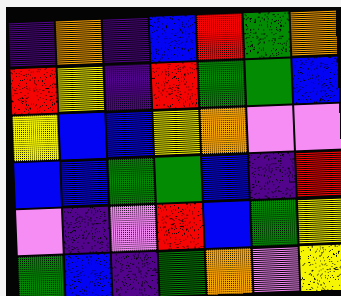[["indigo", "orange", "indigo", "blue", "red", "green", "orange"], ["red", "yellow", "indigo", "red", "green", "green", "blue"], ["yellow", "blue", "blue", "yellow", "orange", "violet", "violet"], ["blue", "blue", "green", "green", "blue", "indigo", "red"], ["violet", "indigo", "violet", "red", "blue", "green", "yellow"], ["green", "blue", "indigo", "green", "orange", "violet", "yellow"]]